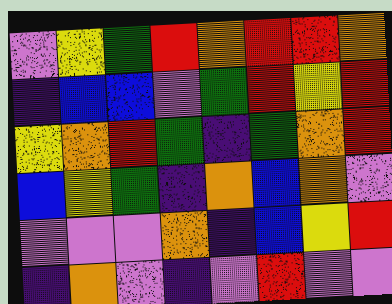[["violet", "yellow", "green", "red", "orange", "red", "red", "orange"], ["indigo", "blue", "blue", "violet", "green", "red", "yellow", "red"], ["yellow", "orange", "red", "green", "indigo", "green", "orange", "red"], ["blue", "yellow", "green", "indigo", "orange", "blue", "orange", "violet"], ["violet", "violet", "violet", "orange", "indigo", "blue", "yellow", "red"], ["indigo", "orange", "violet", "indigo", "violet", "red", "violet", "violet"]]